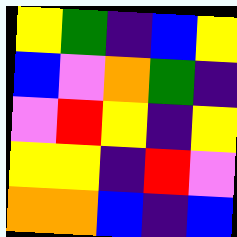[["yellow", "green", "indigo", "blue", "yellow"], ["blue", "violet", "orange", "green", "indigo"], ["violet", "red", "yellow", "indigo", "yellow"], ["yellow", "yellow", "indigo", "red", "violet"], ["orange", "orange", "blue", "indigo", "blue"]]